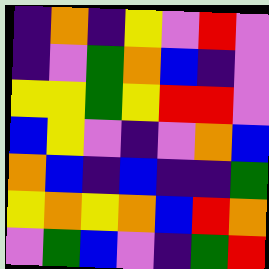[["indigo", "orange", "indigo", "yellow", "violet", "red", "violet"], ["indigo", "violet", "green", "orange", "blue", "indigo", "violet"], ["yellow", "yellow", "green", "yellow", "red", "red", "violet"], ["blue", "yellow", "violet", "indigo", "violet", "orange", "blue"], ["orange", "blue", "indigo", "blue", "indigo", "indigo", "green"], ["yellow", "orange", "yellow", "orange", "blue", "red", "orange"], ["violet", "green", "blue", "violet", "indigo", "green", "red"]]